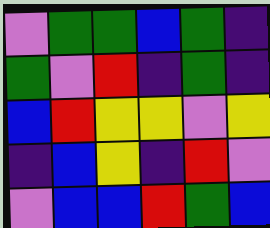[["violet", "green", "green", "blue", "green", "indigo"], ["green", "violet", "red", "indigo", "green", "indigo"], ["blue", "red", "yellow", "yellow", "violet", "yellow"], ["indigo", "blue", "yellow", "indigo", "red", "violet"], ["violet", "blue", "blue", "red", "green", "blue"]]